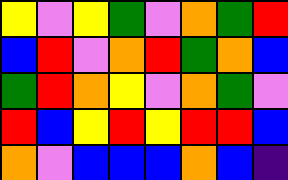[["yellow", "violet", "yellow", "green", "violet", "orange", "green", "red"], ["blue", "red", "violet", "orange", "red", "green", "orange", "blue"], ["green", "red", "orange", "yellow", "violet", "orange", "green", "violet"], ["red", "blue", "yellow", "red", "yellow", "red", "red", "blue"], ["orange", "violet", "blue", "blue", "blue", "orange", "blue", "indigo"]]